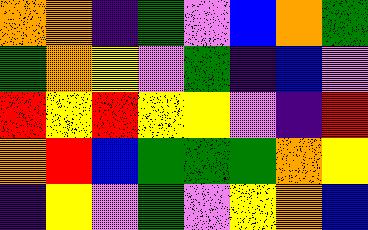[["orange", "orange", "indigo", "green", "violet", "blue", "orange", "green"], ["green", "orange", "yellow", "violet", "green", "indigo", "blue", "violet"], ["red", "yellow", "red", "yellow", "yellow", "violet", "indigo", "red"], ["orange", "red", "blue", "green", "green", "green", "orange", "yellow"], ["indigo", "yellow", "violet", "green", "violet", "yellow", "orange", "blue"]]